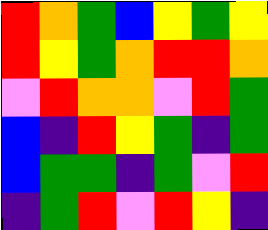[["red", "orange", "green", "blue", "yellow", "green", "yellow"], ["red", "yellow", "green", "orange", "red", "red", "orange"], ["violet", "red", "orange", "orange", "violet", "red", "green"], ["blue", "indigo", "red", "yellow", "green", "indigo", "green"], ["blue", "green", "green", "indigo", "green", "violet", "red"], ["indigo", "green", "red", "violet", "red", "yellow", "indigo"]]